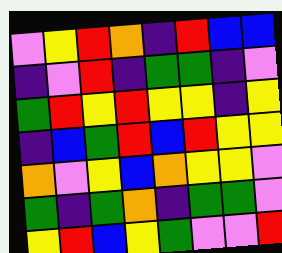[["violet", "yellow", "red", "orange", "indigo", "red", "blue", "blue"], ["indigo", "violet", "red", "indigo", "green", "green", "indigo", "violet"], ["green", "red", "yellow", "red", "yellow", "yellow", "indigo", "yellow"], ["indigo", "blue", "green", "red", "blue", "red", "yellow", "yellow"], ["orange", "violet", "yellow", "blue", "orange", "yellow", "yellow", "violet"], ["green", "indigo", "green", "orange", "indigo", "green", "green", "violet"], ["yellow", "red", "blue", "yellow", "green", "violet", "violet", "red"]]